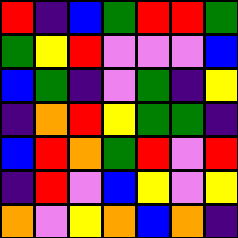[["red", "indigo", "blue", "green", "red", "red", "green"], ["green", "yellow", "red", "violet", "violet", "violet", "blue"], ["blue", "green", "indigo", "violet", "green", "indigo", "yellow"], ["indigo", "orange", "red", "yellow", "green", "green", "indigo"], ["blue", "red", "orange", "green", "red", "violet", "red"], ["indigo", "red", "violet", "blue", "yellow", "violet", "yellow"], ["orange", "violet", "yellow", "orange", "blue", "orange", "indigo"]]